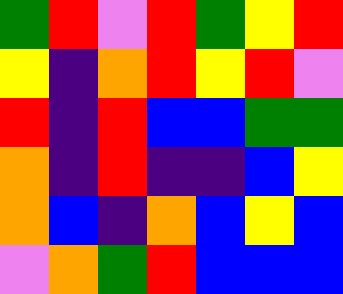[["green", "red", "violet", "red", "green", "yellow", "red"], ["yellow", "indigo", "orange", "red", "yellow", "red", "violet"], ["red", "indigo", "red", "blue", "blue", "green", "green"], ["orange", "indigo", "red", "indigo", "indigo", "blue", "yellow"], ["orange", "blue", "indigo", "orange", "blue", "yellow", "blue"], ["violet", "orange", "green", "red", "blue", "blue", "blue"]]